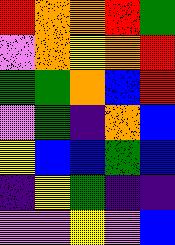[["red", "orange", "orange", "red", "green"], ["violet", "orange", "yellow", "orange", "red"], ["green", "green", "orange", "blue", "red"], ["violet", "green", "indigo", "orange", "blue"], ["yellow", "blue", "blue", "green", "blue"], ["indigo", "yellow", "green", "indigo", "indigo"], ["violet", "violet", "yellow", "violet", "blue"]]